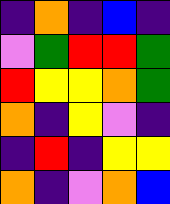[["indigo", "orange", "indigo", "blue", "indigo"], ["violet", "green", "red", "red", "green"], ["red", "yellow", "yellow", "orange", "green"], ["orange", "indigo", "yellow", "violet", "indigo"], ["indigo", "red", "indigo", "yellow", "yellow"], ["orange", "indigo", "violet", "orange", "blue"]]